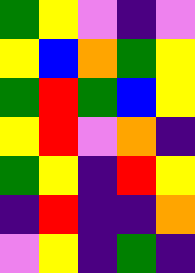[["green", "yellow", "violet", "indigo", "violet"], ["yellow", "blue", "orange", "green", "yellow"], ["green", "red", "green", "blue", "yellow"], ["yellow", "red", "violet", "orange", "indigo"], ["green", "yellow", "indigo", "red", "yellow"], ["indigo", "red", "indigo", "indigo", "orange"], ["violet", "yellow", "indigo", "green", "indigo"]]